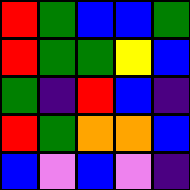[["red", "green", "blue", "blue", "green"], ["red", "green", "green", "yellow", "blue"], ["green", "indigo", "red", "blue", "indigo"], ["red", "green", "orange", "orange", "blue"], ["blue", "violet", "blue", "violet", "indigo"]]